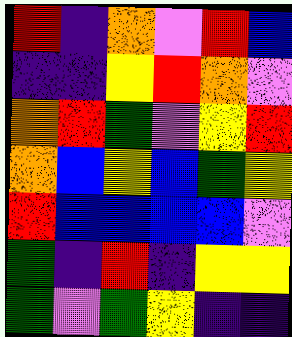[["red", "indigo", "orange", "violet", "red", "blue"], ["indigo", "indigo", "yellow", "red", "orange", "violet"], ["orange", "red", "green", "violet", "yellow", "red"], ["orange", "blue", "yellow", "blue", "green", "yellow"], ["red", "blue", "blue", "blue", "blue", "violet"], ["green", "indigo", "red", "indigo", "yellow", "yellow"], ["green", "violet", "green", "yellow", "indigo", "indigo"]]